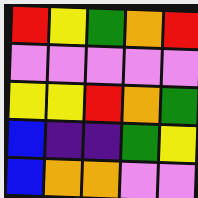[["red", "yellow", "green", "orange", "red"], ["violet", "violet", "violet", "violet", "violet"], ["yellow", "yellow", "red", "orange", "green"], ["blue", "indigo", "indigo", "green", "yellow"], ["blue", "orange", "orange", "violet", "violet"]]